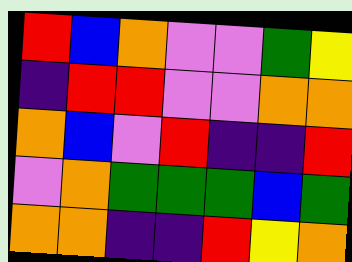[["red", "blue", "orange", "violet", "violet", "green", "yellow"], ["indigo", "red", "red", "violet", "violet", "orange", "orange"], ["orange", "blue", "violet", "red", "indigo", "indigo", "red"], ["violet", "orange", "green", "green", "green", "blue", "green"], ["orange", "orange", "indigo", "indigo", "red", "yellow", "orange"]]